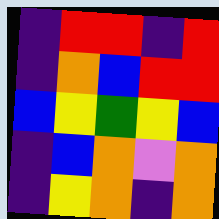[["indigo", "red", "red", "indigo", "red"], ["indigo", "orange", "blue", "red", "red"], ["blue", "yellow", "green", "yellow", "blue"], ["indigo", "blue", "orange", "violet", "orange"], ["indigo", "yellow", "orange", "indigo", "orange"]]